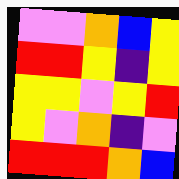[["violet", "violet", "orange", "blue", "yellow"], ["red", "red", "yellow", "indigo", "yellow"], ["yellow", "yellow", "violet", "yellow", "red"], ["yellow", "violet", "orange", "indigo", "violet"], ["red", "red", "red", "orange", "blue"]]